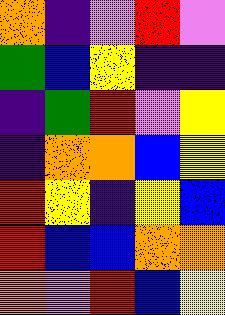[["orange", "indigo", "violet", "red", "violet"], ["green", "blue", "yellow", "indigo", "indigo"], ["indigo", "green", "red", "violet", "yellow"], ["indigo", "orange", "orange", "blue", "yellow"], ["red", "yellow", "indigo", "yellow", "blue"], ["red", "blue", "blue", "orange", "orange"], ["orange", "violet", "red", "blue", "yellow"]]